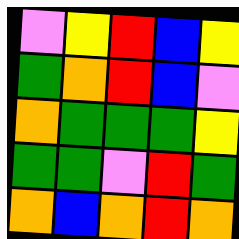[["violet", "yellow", "red", "blue", "yellow"], ["green", "orange", "red", "blue", "violet"], ["orange", "green", "green", "green", "yellow"], ["green", "green", "violet", "red", "green"], ["orange", "blue", "orange", "red", "orange"]]